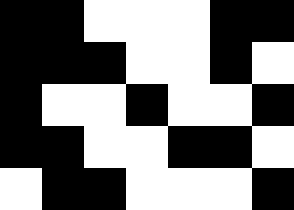[["black", "black", "white", "white", "white", "black", "black"], ["black", "black", "black", "white", "white", "black", "white"], ["black", "white", "white", "black", "white", "white", "black"], ["black", "black", "white", "white", "black", "black", "white"], ["white", "black", "black", "white", "white", "white", "black"]]